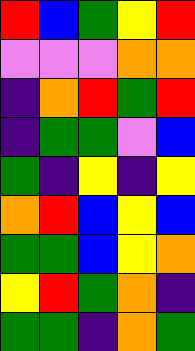[["red", "blue", "green", "yellow", "red"], ["violet", "violet", "violet", "orange", "orange"], ["indigo", "orange", "red", "green", "red"], ["indigo", "green", "green", "violet", "blue"], ["green", "indigo", "yellow", "indigo", "yellow"], ["orange", "red", "blue", "yellow", "blue"], ["green", "green", "blue", "yellow", "orange"], ["yellow", "red", "green", "orange", "indigo"], ["green", "green", "indigo", "orange", "green"]]